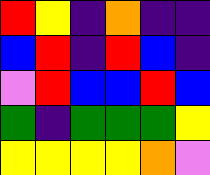[["red", "yellow", "indigo", "orange", "indigo", "indigo"], ["blue", "red", "indigo", "red", "blue", "indigo"], ["violet", "red", "blue", "blue", "red", "blue"], ["green", "indigo", "green", "green", "green", "yellow"], ["yellow", "yellow", "yellow", "yellow", "orange", "violet"]]